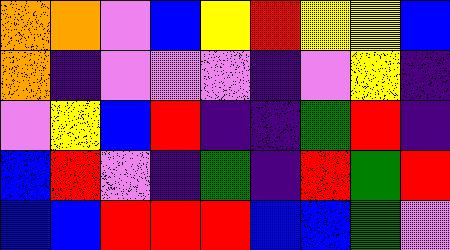[["orange", "orange", "violet", "blue", "yellow", "red", "yellow", "yellow", "blue"], ["orange", "indigo", "violet", "violet", "violet", "indigo", "violet", "yellow", "indigo"], ["violet", "yellow", "blue", "red", "indigo", "indigo", "green", "red", "indigo"], ["blue", "red", "violet", "indigo", "green", "indigo", "red", "green", "red"], ["blue", "blue", "red", "red", "red", "blue", "blue", "green", "violet"]]